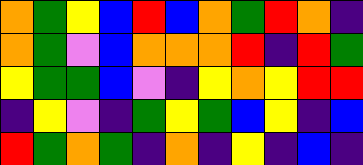[["orange", "green", "yellow", "blue", "red", "blue", "orange", "green", "red", "orange", "indigo"], ["orange", "green", "violet", "blue", "orange", "orange", "orange", "red", "indigo", "red", "green"], ["yellow", "green", "green", "blue", "violet", "indigo", "yellow", "orange", "yellow", "red", "red"], ["indigo", "yellow", "violet", "indigo", "green", "yellow", "green", "blue", "yellow", "indigo", "blue"], ["red", "green", "orange", "green", "indigo", "orange", "indigo", "yellow", "indigo", "blue", "indigo"]]